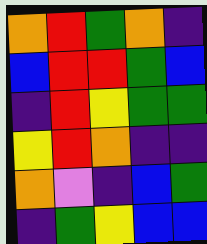[["orange", "red", "green", "orange", "indigo"], ["blue", "red", "red", "green", "blue"], ["indigo", "red", "yellow", "green", "green"], ["yellow", "red", "orange", "indigo", "indigo"], ["orange", "violet", "indigo", "blue", "green"], ["indigo", "green", "yellow", "blue", "blue"]]